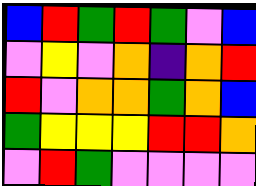[["blue", "red", "green", "red", "green", "violet", "blue"], ["violet", "yellow", "violet", "orange", "indigo", "orange", "red"], ["red", "violet", "orange", "orange", "green", "orange", "blue"], ["green", "yellow", "yellow", "yellow", "red", "red", "orange"], ["violet", "red", "green", "violet", "violet", "violet", "violet"]]